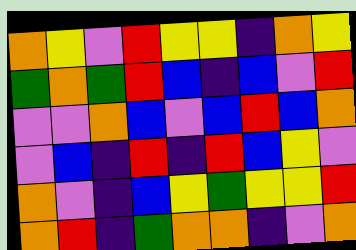[["orange", "yellow", "violet", "red", "yellow", "yellow", "indigo", "orange", "yellow"], ["green", "orange", "green", "red", "blue", "indigo", "blue", "violet", "red"], ["violet", "violet", "orange", "blue", "violet", "blue", "red", "blue", "orange"], ["violet", "blue", "indigo", "red", "indigo", "red", "blue", "yellow", "violet"], ["orange", "violet", "indigo", "blue", "yellow", "green", "yellow", "yellow", "red"], ["orange", "red", "indigo", "green", "orange", "orange", "indigo", "violet", "orange"]]